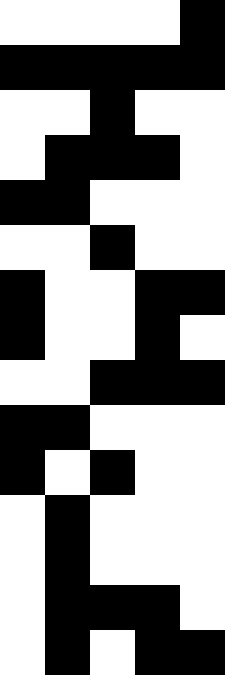[["white", "white", "white", "white", "black"], ["black", "black", "black", "black", "black"], ["white", "white", "black", "white", "white"], ["white", "black", "black", "black", "white"], ["black", "black", "white", "white", "white"], ["white", "white", "black", "white", "white"], ["black", "white", "white", "black", "black"], ["black", "white", "white", "black", "white"], ["white", "white", "black", "black", "black"], ["black", "black", "white", "white", "white"], ["black", "white", "black", "white", "white"], ["white", "black", "white", "white", "white"], ["white", "black", "white", "white", "white"], ["white", "black", "black", "black", "white"], ["white", "black", "white", "black", "black"]]